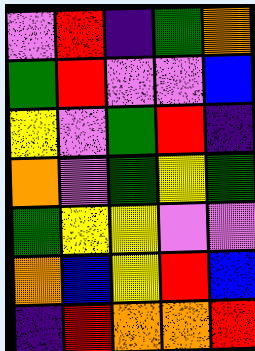[["violet", "red", "indigo", "green", "orange"], ["green", "red", "violet", "violet", "blue"], ["yellow", "violet", "green", "red", "indigo"], ["orange", "violet", "green", "yellow", "green"], ["green", "yellow", "yellow", "violet", "violet"], ["orange", "blue", "yellow", "red", "blue"], ["indigo", "red", "orange", "orange", "red"]]